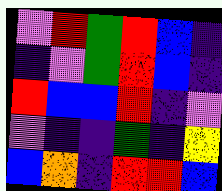[["violet", "red", "green", "red", "blue", "indigo"], ["indigo", "violet", "green", "red", "blue", "indigo"], ["red", "blue", "blue", "red", "indigo", "violet"], ["violet", "indigo", "indigo", "green", "indigo", "yellow"], ["blue", "orange", "indigo", "red", "red", "blue"]]